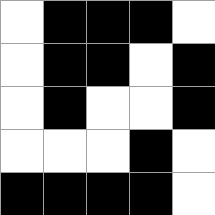[["white", "black", "black", "black", "white"], ["white", "black", "black", "white", "black"], ["white", "black", "white", "white", "black"], ["white", "white", "white", "black", "white"], ["black", "black", "black", "black", "white"]]